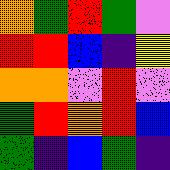[["orange", "green", "red", "green", "violet"], ["red", "red", "blue", "indigo", "yellow"], ["orange", "orange", "violet", "red", "violet"], ["green", "red", "orange", "red", "blue"], ["green", "indigo", "blue", "green", "indigo"]]